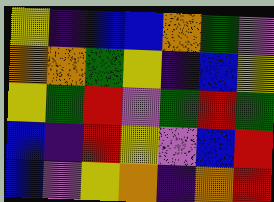[["yellow", "indigo", "blue", "blue", "orange", "green", "violet"], ["orange", "orange", "green", "yellow", "indigo", "blue", "yellow"], ["yellow", "green", "red", "violet", "green", "red", "green"], ["blue", "indigo", "red", "yellow", "violet", "blue", "red"], ["blue", "violet", "yellow", "orange", "indigo", "orange", "red"]]